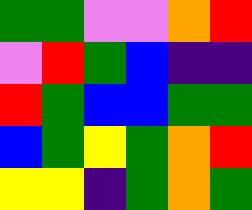[["green", "green", "violet", "violet", "orange", "red"], ["violet", "red", "green", "blue", "indigo", "indigo"], ["red", "green", "blue", "blue", "green", "green"], ["blue", "green", "yellow", "green", "orange", "red"], ["yellow", "yellow", "indigo", "green", "orange", "green"]]